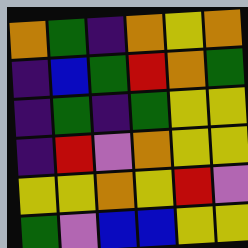[["orange", "green", "indigo", "orange", "yellow", "orange"], ["indigo", "blue", "green", "red", "orange", "green"], ["indigo", "green", "indigo", "green", "yellow", "yellow"], ["indigo", "red", "violet", "orange", "yellow", "yellow"], ["yellow", "yellow", "orange", "yellow", "red", "violet"], ["green", "violet", "blue", "blue", "yellow", "yellow"]]